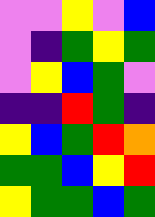[["violet", "violet", "yellow", "violet", "blue"], ["violet", "indigo", "green", "yellow", "green"], ["violet", "yellow", "blue", "green", "violet"], ["indigo", "indigo", "red", "green", "indigo"], ["yellow", "blue", "green", "red", "orange"], ["green", "green", "blue", "yellow", "red"], ["yellow", "green", "green", "blue", "green"]]